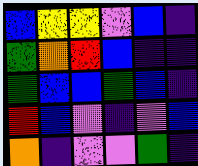[["blue", "yellow", "yellow", "violet", "blue", "indigo"], ["green", "orange", "red", "blue", "indigo", "indigo"], ["green", "blue", "blue", "green", "blue", "indigo"], ["red", "blue", "violet", "indigo", "violet", "blue"], ["orange", "indigo", "violet", "violet", "green", "indigo"]]